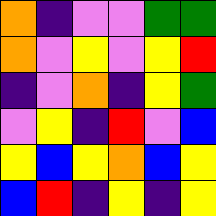[["orange", "indigo", "violet", "violet", "green", "green"], ["orange", "violet", "yellow", "violet", "yellow", "red"], ["indigo", "violet", "orange", "indigo", "yellow", "green"], ["violet", "yellow", "indigo", "red", "violet", "blue"], ["yellow", "blue", "yellow", "orange", "blue", "yellow"], ["blue", "red", "indigo", "yellow", "indigo", "yellow"]]